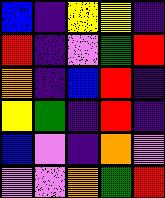[["blue", "indigo", "yellow", "yellow", "indigo"], ["red", "indigo", "violet", "green", "red"], ["orange", "indigo", "blue", "red", "indigo"], ["yellow", "green", "indigo", "red", "indigo"], ["blue", "violet", "indigo", "orange", "violet"], ["violet", "violet", "orange", "green", "red"]]